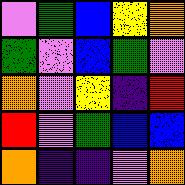[["violet", "green", "blue", "yellow", "orange"], ["green", "violet", "blue", "green", "violet"], ["orange", "violet", "yellow", "indigo", "red"], ["red", "violet", "green", "blue", "blue"], ["orange", "indigo", "indigo", "violet", "orange"]]